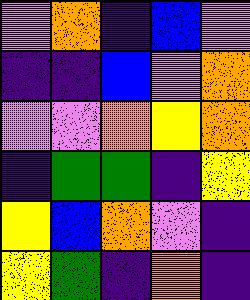[["violet", "orange", "indigo", "blue", "violet"], ["indigo", "indigo", "blue", "violet", "orange"], ["violet", "violet", "orange", "yellow", "orange"], ["indigo", "green", "green", "indigo", "yellow"], ["yellow", "blue", "orange", "violet", "indigo"], ["yellow", "green", "indigo", "orange", "indigo"]]